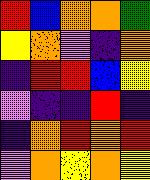[["red", "blue", "orange", "orange", "green"], ["yellow", "orange", "violet", "indigo", "orange"], ["indigo", "red", "red", "blue", "yellow"], ["violet", "indigo", "indigo", "red", "indigo"], ["indigo", "orange", "red", "orange", "red"], ["violet", "orange", "yellow", "orange", "yellow"]]